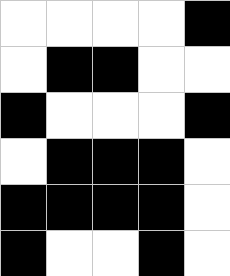[["white", "white", "white", "white", "black"], ["white", "black", "black", "white", "white"], ["black", "white", "white", "white", "black"], ["white", "black", "black", "black", "white"], ["black", "black", "black", "black", "white"], ["black", "white", "white", "black", "white"]]